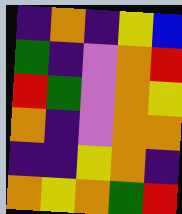[["indigo", "orange", "indigo", "yellow", "blue"], ["green", "indigo", "violet", "orange", "red"], ["red", "green", "violet", "orange", "yellow"], ["orange", "indigo", "violet", "orange", "orange"], ["indigo", "indigo", "yellow", "orange", "indigo"], ["orange", "yellow", "orange", "green", "red"]]